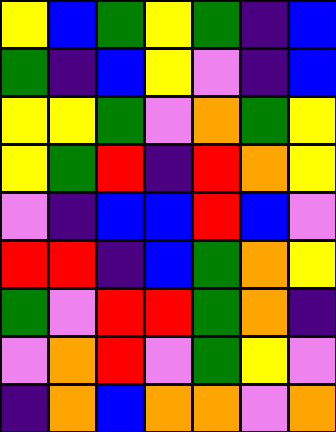[["yellow", "blue", "green", "yellow", "green", "indigo", "blue"], ["green", "indigo", "blue", "yellow", "violet", "indigo", "blue"], ["yellow", "yellow", "green", "violet", "orange", "green", "yellow"], ["yellow", "green", "red", "indigo", "red", "orange", "yellow"], ["violet", "indigo", "blue", "blue", "red", "blue", "violet"], ["red", "red", "indigo", "blue", "green", "orange", "yellow"], ["green", "violet", "red", "red", "green", "orange", "indigo"], ["violet", "orange", "red", "violet", "green", "yellow", "violet"], ["indigo", "orange", "blue", "orange", "orange", "violet", "orange"]]